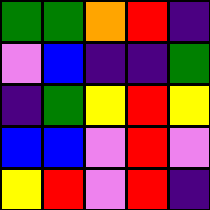[["green", "green", "orange", "red", "indigo"], ["violet", "blue", "indigo", "indigo", "green"], ["indigo", "green", "yellow", "red", "yellow"], ["blue", "blue", "violet", "red", "violet"], ["yellow", "red", "violet", "red", "indigo"]]